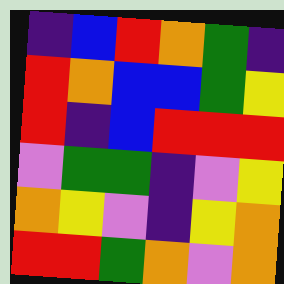[["indigo", "blue", "red", "orange", "green", "indigo"], ["red", "orange", "blue", "blue", "green", "yellow"], ["red", "indigo", "blue", "red", "red", "red"], ["violet", "green", "green", "indigo", "violet", "yellow"], ["orange", "yellow", "violet", "indigo", "yellow", "orange"], ["red", "red", "green", "orange", "violet", "orange"]]